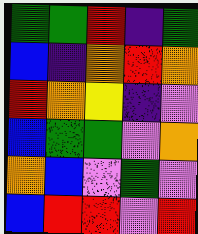[["green", "green", "red", "indigo", "green"], ["blue", "indigo", "orange", "red", "orange"], ["red", "orange", "yellow", "indigo", "violet"], ["blue", "green", "green", "violet", "orange"], ["orange", "blue", "violet", "green", "violet"], ["blue", "red", "red", "violet", "red"]]